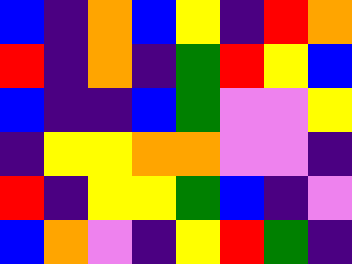[["blue", "indigo", "orange", "blue", "yellow", "indigo", "red", "orange"], ["red", "indigo", "orange", "indigo", "green", "red", "yellow", "blue"], ["blue", "indigo", "indigo", "blue", "green", "violet", "violet", "yellow"], ["indigo", "yellow", "yellow", "orange", "orange", "violet", "violet", "indigo"], ["red", "indigo", "yellow", "yellow", "green", "blue", "indigo", "violet"], ["blue", "orange", "violet", "indigo", "yellow", "red", "green", "indigo"]]